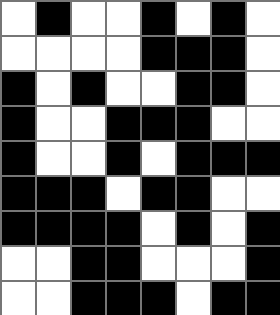[["white", "black", "white", "white", "black", "white", "black", "white"], ["white", "white", "white", "white", "black", "black", "black", "white"], ["black", "white", "black", "white", "white", "black", "black", "white"], ["black", "white", "white", "black", "black", "black", "white", "white"], ["black", "white", "white", "black", "white", "black", "black", "black"], ["black", "black", "black", "white", "black", "black", "white", "white"], ["black", "black", "black", "black", "white", "black", "white", "black"], ["white", "white", "black", "black", "white", "white", "white", "black"], ["white", "white", "black", "black", "black", "white", "black", "black"]]